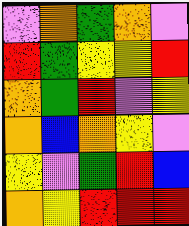[["violet", "orange", "green", "orange", "violet"], ["red", "green", "yellow", "yellow", "red"], ["orange", "green", "red", "violet", "yellow"], ["orange", "blue", "orange", "yellow", "violet"], ["yellow", "violet", "green", "red", "blue"], ["orange", "yellow", "red", "red", "red"]]